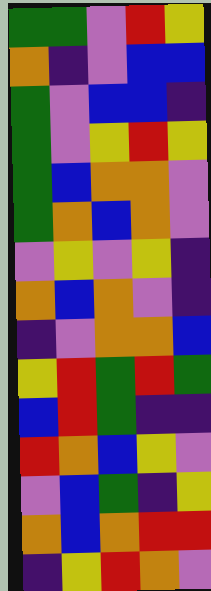[["green", "green", "violet", "red", "yellow"], ["orange", "indigo", "violet", "blue", "blue"], ["green", "violet", "blue", "blue", "indigo"], ["green", "violet", "yellow", "red", "yellow"], ["green", "blue", "orange", "orange", "violet"], ["green", "orange", "blue", "orange", "violet"], ["violet", "yellow", "violet", "yellow", "indigo"], ["orange", "blue", "orange", "violet", "indigo"], ["indigo", "violet", "orange", "orange", "blue"], ["yellow", "red", "green", "red", "green"], ["blue", "red", "green", "indigo", "indigo"], ["red", "orange", "blue", "yellow", "violet"], ["violet", "blue", "green", "indigo", "yellow"], ["orange", "blue", "orange", "red", "red"], ["indigo", "yellow", "red", "orange", "violet"]]